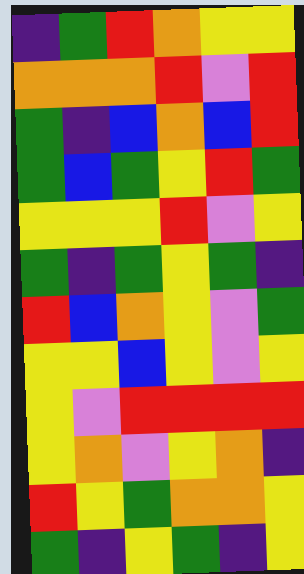[["indigo", "green", "red", "orange", "yellow", "yellow"], ["orange", "orange", "orange", "red", "violet", "red"], ["green", "indigo", "blue", "orange", "blue", "red"], ["green", "blue", "green", "yellow", "red", "green"], ["yellow", "yellow", "yellow", "red", "violet", "yellow"], ["green", "indigo", "green", "yellow", "green", "indigo"], ["red", "blue", "orange", "yellow", "violet", "green"], ["yellow", "yellow", "blue", "yellow", "violet", "yellow"], ["yellow", "violet", "red", "red", "red", "red"], ["yellow", "orange", "violet", "yellow", "orange", "indigo"], ["red", "yellow", "green", "orange", "orange", "yellow"], ["green", "indigo", "yellow", "green", "indigo", "yellow"]]